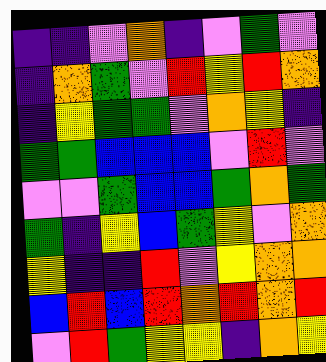[["indigo", "indigo", "violet", "orange", "indigo", "violet", "green", "violet"], ["indigo", "orange", "green", "violet", "red", "yellow", "red", "orange"], ["indigo", "yellow", "green", "green", "violet", "orange", "yellow", "indigo"], ["green", "green", "blue", "blue", "blue", "violet", "red", "violet"], ["violet", "violet", "green", "blue", "blue", "green", "orange", "green"], ["green", "indigo", "yellow", "blue", "green", "yellow", "violet", "orange"], ["yellow", "indigo", "indigo", "red", "violet", "yellow", "orange", "orange"], ["blue", "red", "blue", "red", "orange", "red", "orange", "red"], ["violet", "red", "green", "yellow", "yellow", "indigo", "orange", "yellow"]]